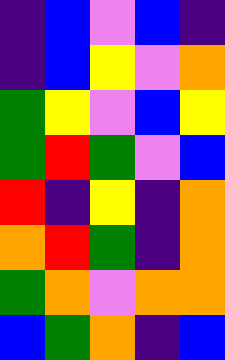[["indigo", "blue", "violet", "blue", "indigo"], ["indigo", "blue", "yellow", "violet", "orange"], ["green", "yellow", "violet", "blue", "yellow"], ["green", "red", "green", "violet", "blue"], ["red", "indigo", "yellow", "indigo", "orange"], ["orange", "red", "green", "indigo", "orange"], ["green", "orange", "violet", "orange", "orange"], ["blue", "green", "orange", "indigo", "blue"]]